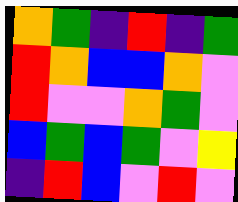[["orange", "green", "indigo", "red", "indigo", "green"], ["red", "orange", "blue", "blue", "orange", "violet"], ["red", "violet", "violet", "orange", "green", "violet"], ["blue", "green", "blue", "green", "violet", "yellow"], ["indigo", "red", "blue", "violet", "red", "violet"]]